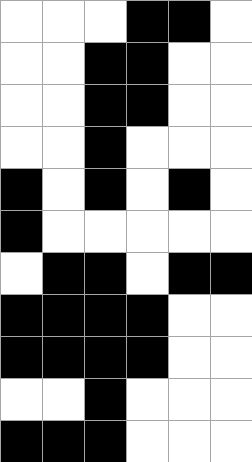[["white", "white", "white", "black", "black", "white"], ["white", "white", "black", "black", "white", "white"], ["white", "white", "black", "black", "white", "white"], ["white", "white", "black", "white", "white", "white"], ["black", "white", "black", "white", "black", "white"], ["black", "white", "white", "white", "white", "white"], ["white", "black", "black", "white", "black", "black"], ["black", "black", "black", "black", "white", "white"], ["black", "black", "black", "black", "white", "white"], ["white", "white", "black", "white", "white", "white"], ["black", "black", "black", "white", "white", "white"]]